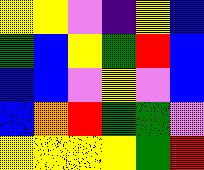[["yellow", "yellow", "violet", "indigo", "yellow", "blue"], ["green", "blue", "yellow", "green", "red", "blue"], ["blue", "blue", "violet", "yellow", "violet", "blue"], ["blue", "orange", "red", "green", "green", "violet"], ["yellow", "yellow", "yellow", "yellow", "green", "red"]]